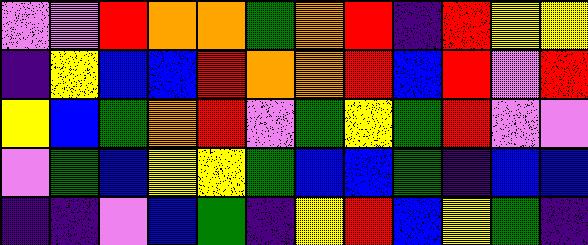[["violet", "violet", "red", "orange", "orange", "green", "orange", "red", "indigo", "red", "yellow", "yellow"], ["indigo", "yellow", "blue", "blue", "red", "orange", "orange", "red", "blue", "red", "violet", "red"], ["yellow", "blue", "green", "orange", "red", "violet", "green", "yellow", "green", "red", "violet", "violet"], ["violet", "green", "blue", "yellow", "yellow", "green", "blue", "blue", "green", "indigo", "blue", "blue"], ["indigo", "indigo", "violet", "blue", "green", "indigo", "yellow", "red", "blue", "yellow", "green", "indigo"]]